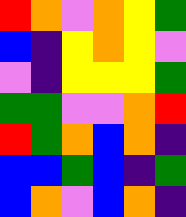[["red", "orange", "violet", "orange", "yellow", "green"], ["blue", "indigo", "yellow", "orange", "yellow", "violet"], ["violet", "indigo", "yellow", "yellow", "yellow", "green"], ["green", "green", "violet", "violet", "orange", "red"], ["red", "green", "orange", "blue", "orange", "indigo"], ["blue", "blue", "green", "blue", "indigo", "green"], ["blue", "orange", "violet", "blue", "orange", "indigo"]]